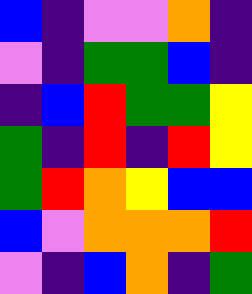[["blue", "indigo", "violet", "violet", "orange", "indigo"], ["violet", "indigo", "green", "green", "blue", "indigo"], ["indigo", "blue", "red", "green", "green", "yellow"], ["green", "indigo", "red", "indigo", "red", "yellow"], ["green", "red", "orange", "yellow", "blue", "blue"], ["blue", "violet", "orange", "orange", "orange", "red"], ["violet", "indigo", "blue", "orange", "indigo", "green"]]